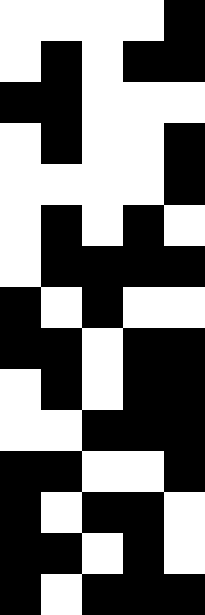[["white", "white", "white", "white", "black"], ["white", "black", "white", "black", "black"], ["black", "black", "white", "white", "white"], ["white", "black", "white", "white", "black"], ["white", "white", "white", "white", "black"], ["white", "black", "white", "black", "white"], ["white", "black", "black", "black", "black"], ["black", "white", "black", "white", "white"], ["black", "black", "white", "black", "black"], ["white", "black", "white", "black", "black"], ["white", "white", "black", "black", "black"], ["black", "black", "white", "white", "black"], ["black", "white", "black", "black", "white"], ["black", "black", "white", "black", "white"], ["black", "white", "black", "black", "black"]]